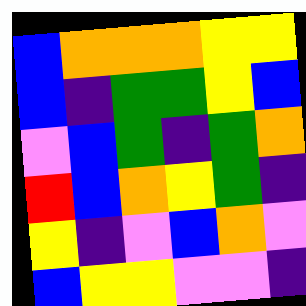[["blue", "orange", "orange", "orange", "yellow", "yellow"], ["blue", "indigo", "green", "green", "yellow", "blue"], ["violet", "blue", "green", "indigo", "green", "orange"], ["red", "blue", "orange", "yellow", "green", "indigo"], ["yellow", "indigo", "violet", "blue", "orange", "violet"], ["blue", "yellow", "yellow", "violet", "violet", "indigo"]]